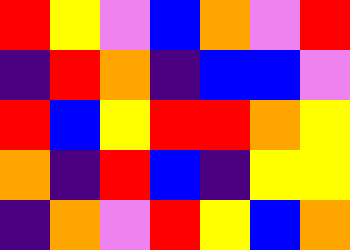[["red", "yellow", "violet", "blue", "orange", "violet", "red"], ["indigo", "red", "orange", "indigo", "blue", "blue", "violet"], ["red", "blue", "yellow", "red", "red", "orange", "yellow"], ["orange", "indigo", "red", "blue", "indigo", "yellow", "yellow"], ["indigo", "orange", "violet", "red", "yellow", "blue", "orange"]]